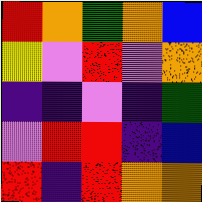[["red", "orange", "green", "orange", "blue"], ["yellow", "violet", "red", "violet", "orange"], ["indigo", "indigo", "violet", "indigo", "green"], ["violet", "red", "red", "indigo", "blue"], ["red", "indigo", "red", "orange", "orange"]]